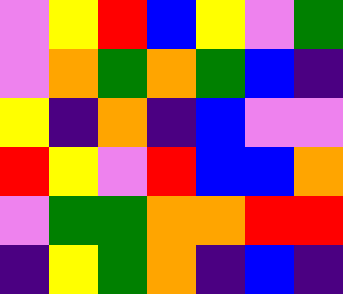[["violet", "yellow", "red", "blue", "yellow", "violet", "green"], ["violet", "orange", "green", "orange", "green", "blue", "indigo"], ["yellow", "indigo", "orange", "indigo", "blue", "violet", "violet"], ["red", "yellow", "violet", "red", "blue", "blue", "orange"], ["violet", "green", "green", "orange", "orange", "red", "red"], ["indigo", "yellow", "green", "orange", "indigo", "blue", "indigo"]]